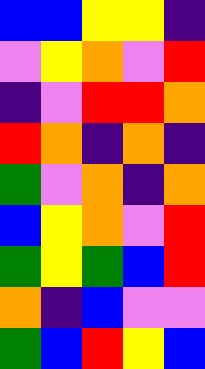[["blue", "blue", "yellow", "yellow", "indigo"], ["violet", "yellow", "orange", "violet", "red"], ["indigo", "violet", "red", "red", "orange"], ["red", "orange", "indigo", "orange", "indigo"], ["green", "violet", "orange", "indigo", "orange"], ["blue", "yellow", "orange", "violet", "red"], ["green", "yellow", "green", "blue", "red"], ["orange", "indigo", "blue", "violet", "violet"], ["green", "blue", "red", "yellow", "blue"]]